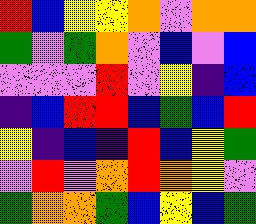[["red", "blue", "yellow", "yellow", "orange", "violet", "orange", "orange"], ["green", "violet", "green", "orange", "violet", "blue", "violet", "blue"], ["violet", "violet", "violet", "red", "violet", "yellow", "indigo", "blue"], ["indigo", "blue", "red", "red", "blue", "green", "blue", "red"], ["yellow", "indigo", "blue", "indigo", "red", "blue", "yellow", "green"], ["violet", "red", "violet", "orange", "red", "orange", "yellow", "violet"], ["green", "orange", "orange", "green", "blue", "yellow", "blue", "green"]]